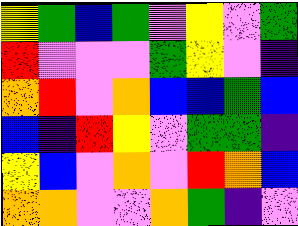[["yellow", "green", "blue", "green", "violet", "yellow", "violet", "green"], ["red", "violet", "violet", "violet", "green", "yellow", "violet", "indigo"], ["orange", "red", "violet", "orange", "blue", "blue", "green", "blue"], ["blue", "indigo", "red", "yellow", "violet", "green", "green", "indigo"], ["yellow", "blue", "violet", "orange", "violet", "red", "orange", "blue"], ["orange", "orange", "violet", "violet", "orange", "green", "indigo", "violet"]]